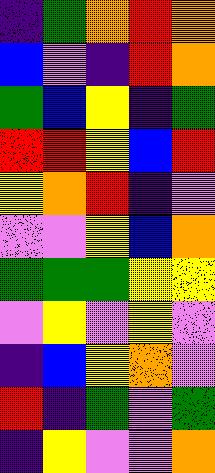[["indigo", "green", "orange", "red", "orange"], ["blue", "violet", "indigo", "red", "orange"], ["green", "blue", "yellow", "indigo", "green"], ["red", "red", "yellow", "blue", "red"], ["yellow", "orange", "red", "indigo", "violet"], ["violet", "violet", "yellow", "blue", "orange"], ["green", "green", "green", "yellow", "yellow"], ["violet", "yellow", "violet", "yellow", "violet"], ["indigo", "blue", "yellow", "orange", "violet"], ["red", "indigo", "green", "violet", "green"], ["indigo", "yellow", "violet", "violet", "orange"]]